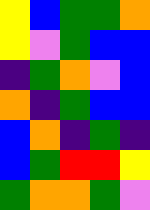[["yellow", "blue", "green", "green", "orange"], ["yellow", "violet", "green", "blue", "blue"], ["indigo", "green", "orange", "violet", "blue"], ["orange", "indigo", "green", "blue", "blue"], ["blue", "orange", "indigo", "green", "indigo"], ["blue", "green", "red", "red", "yellow"], ["green", "orange", "orange", "green", "violet"]]